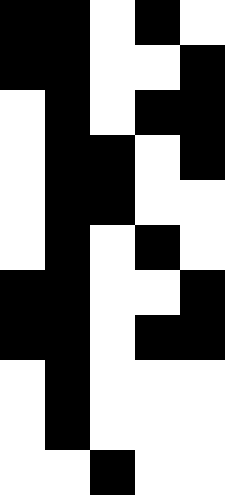[["black", "black", "white", "black", "white"], ["black", "black", "white", "white", "black"], ["white", "black", "white", "black", "black"], ["white", "black", "black", "white", "black"], ["white", "black", "black", "white", "white"], ["white", "black", "white", "black", "white"], ["black", "black", "white", "white", "black"], ["black", "black", "white", "black", "black"], ["white", "black", "white", "white", "white"], ["white", "black", "white", "white", "white"], ["white", "white", "black", "white", "white"]]